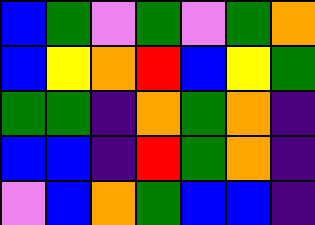[["blue", "green", "violet", "green", "violet", "green", "orange"], ["blue", "yellow", "orange", "red", "blue", "yellow", "green"], ["green", "green", "indigo", "orange", "green", "orange", "indigo"], ["blue", "blue", "indigo", "red", "green", "orange", "indigo"], ["violet", "blue", "orange", "green", "blue", "blue", "indigo"]]